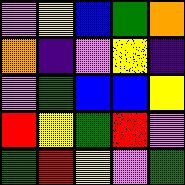[["violet", "yellow", "blue", "green", "orange"], ["orange", "indigo", "violet", "yellow", "indigo"], ["violet", "green", "blue", "blue", "yellow"], ["red", "yellow", "green", "red", "violet"], ["green", "red", "yellow", "violet", "green"]]